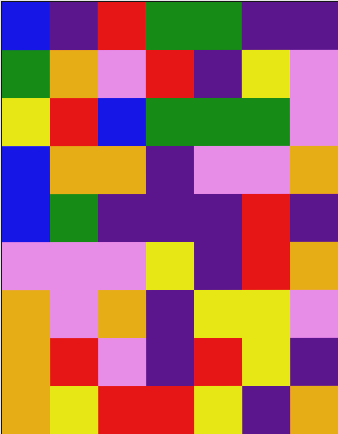[["blue", "indigo", "red", "green", "green", "indigo", "indigo"], ["green", "orange", "violet", "red", "indigo", "yellow", "violet"], ["yellow", "red", "blue", "green", "green", "green", "violet"], ["blue", "orange", "orange", "indigo", "violet", "violet", "orange"], ["blue", "green", "indigo", "indigo", "indigo", "red", "indigo"], ["violet", "violet", "violet", "yellow", "indigo", "red", "orange"], ["orange", "violet", "orange", "indigo", "yellow", "yellow", "violet"], ["orange", "red", "violet", "indigo", "red", "yellow", "indigo"], ["orange", "yellow", "red", "red", "yellow", "indigo", "orange"]]